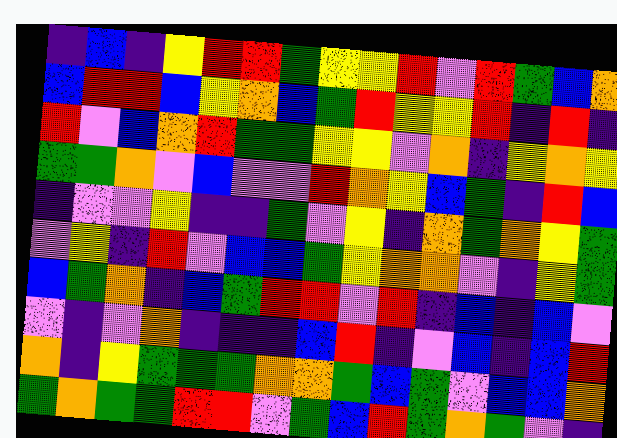[["indigo", "blue", "indigo", "yellow", "red", "red", "green", "yellow", "yellow", "red", "violet", "red", "green", "blue", "orange"], ["blue", "red", "red", "blue", "yellow", "orange", "blue", "green", "red", "yellow", "yellow", "red", "indigo", "red", "indigo"], ["red", "violet", "blue", "orange", "red", "green", "green", "yellow", "yellow", "violet", "orange", "indigo", "yellow", "orange", "yellow"], ["green", "green", "orange", "violet", "blue", "violet", "violet", "red", "orange", "yellow", "blue", "green", "indigo", "red", "blue"], ["indigo", "violet", "violet", "yellow", "indigo", "indigo", "green", "violet", "yellow", "indigo", "orange", "green", "orange", "yellow", "green"], ["violet", "yellow", "indigo", "red", "violet", "blue", "blue", "green", "yellow", "orange", "orange", "violet", "indigo", "yellow", "green"], ["blue", "green", "orange", "indigo", "blue", "green", "red", "red", "violet", "red", "indigo", "blue", "indigo", "blue", "violet"], ["violet", "indigo", "violet", "orange", "indigo", "indigo", "indigo", "blue", "red", "indigo", "violet", "blue", "indigo", "blue", "red"], ["orange", "indigo", "yellow", "green", "green", "green", "orange", "orange", "green", "blue", "green", "violet", "blue", "blue", "orange"], ["green", "orange", "green", "green", "red", "red", "violet", "green", "blue", "red", "green", "orange", "green", "violet", "indigo"]]